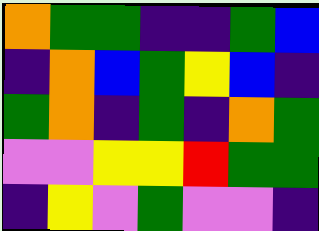[["orange", "green", "green", "indigo", "indigo", "green", "blue"], ["indigo", "orange", "blue", "green", "yellow", "blue", "indigo"], ["green", "orange", "indigo", "green", "indigo", "orange", "green"], ["violet", "violet", "yellow", "yellow", "red", "green", "green"], ["indigo", "yellow", "violet", "green", "violet", "violet", "indigo"]]